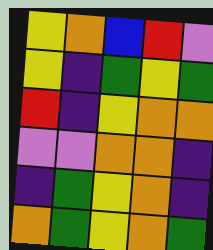[["yellow", "orange", "blue", "red", "violet"], ["yellow", "indigo", "green", "yellow", "green"], ["red", "indigo", "yellow", "orange", "orange"], ["violet", "violet", "orange", "orange", "indigo"], ["indigo", "green", "yellow", "orange", "indigo"], ["orange", "green", "yellow", "orange", "green"]]